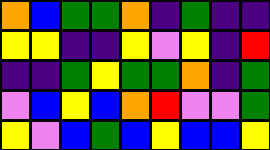[["orange", "blue", "green", "green", "orange", "indigo", "green", "indigo", "indigo"], ["yellow", "yellow", "indigo", "indigo", "yellow", "violet", "yellow", "indigo", "red"], ["indigo", "indigo", "green", "yellow", "green", "green", "orange", "indigo", "green"], ["violet", "blue", "yellow", "blue", "orange", "red", "violet", "violet", "green"], ["yellow", "violet", "blue", "green", "blue", "yellow", "blue", "blue", "yellow"]]